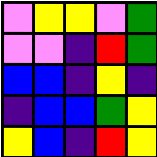[["violet", "yellow", "yellow", "violet", "green"], ["violet", "violet", "indigo", "red", "green"], ["blue", "blue", "indigo", "yellow", "indigo"], ["indigo", "blue", "blue", "green", "yellow"], ["yellow", "blue", "indigo", "red", "yellow"]]